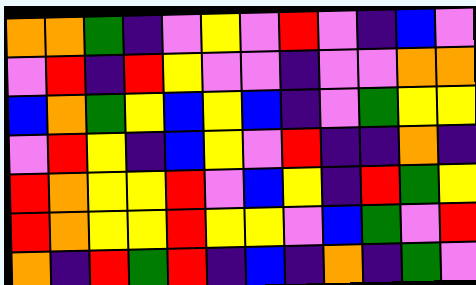[["orange", "orange", "green", "indigo", "violet", "yellow", "violet", "red", "violet", "indigo", "blue", "violet"], ["violet", "red", "indigo", "red", "yellow", "violet", "violet", "indigo", "violet", "violet", "orange", "orange"], ["blue", "orange", "green", "yellow", "blue", "yellow", "blue", "indigo", "violet", "green", "yellow", "yellow"], ["violet", "red", "yellow", "indigo", "blue", "yellow", "violet", "red", "indigo", "indigo", "orange", "indigo"], ["red", "orange", "yellow", "yellow", "red", "violet", "blue", "yellow", "indigo", "red", "green", "yellow"], ["red", "orange", "yellow", "yellow", "red", "yellow", "yellow", "violet", "blue", "green", "violet", "red"], ["orange", "indigo", "red", "green", "red", "indigo", "blue", "indigo", "orange", "indigo", "green", "violet"]]